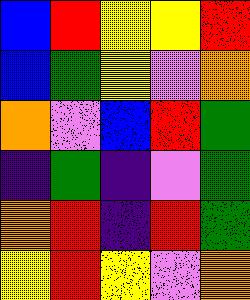[["blue", "red", "yellow", "yellow", "red"], ["blue", "green", "yellow", "violet", "orange"], ["orange", "violet", "blue", "red", "green"], ["indigo", "green", "indigo", "violet", "green"], ["orange", "red", "indigo", "red", "green"], ["yellow", "red", "yellow", "violet", "orange"]]